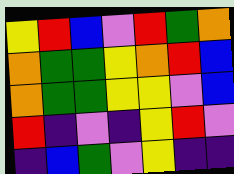[["yellow", "red", "blue", "violet", "red", "green", "orange"], ["orange", "green", "green", "yellow", "orange", "red", "blue"], ["orange", "green", "green", "yellow", "yellow", "violet", "blue"], ["red", "indigo", "violet", "indigo", "yellow", "red", "violet"], ["indigo", "blue", "green", "violet", "yellow", "indigo", "indigo"]]